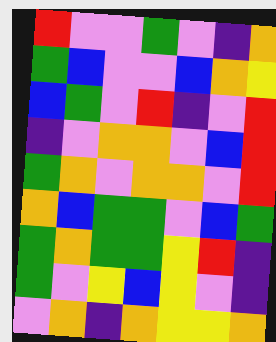[["red", "violet", "violet", "green", "violet", "indigo", "orange"], ["green", "blue", "violet", "violet", "blue", "orange", "yellow"], ["blue", "green", "violet", "red", "indigo", "violet", "red"], ["indigo", "violet", "orange", "orange", "violet", "blue", "red"], ["green", "orange", "violet", "orange", "orange", "violet", "red"], ["orange", "blue", "green", "green", "violet", "blue", "green"], ["green", "orange", "green", "green", "yellow", "red", "indigo"], ["green", "violet", "yellow", "blue", "yellow", "violet", "indigo"], ["violet", "orange", "indigo", "orange", "yellow", "yellow", "orange"]]